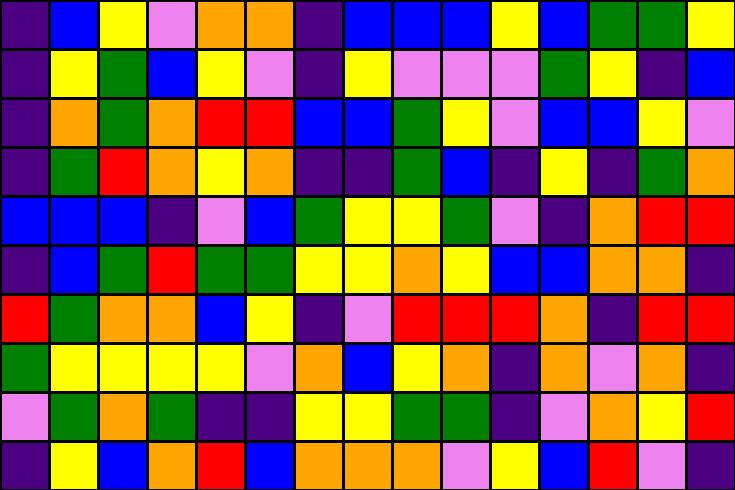[["indigo", "blue", "yellow", "violet", "orange", "orange", "indigo", "blue", "blue", "blue", "yellow", "blue", "green", "green", "yellow"], ["indigo", "yellow", "green", "blue", "yellow", "violet", "indigo", "yellow", "violet", "violet", "violet", "green", "yellow", "indigo", "blue"], ["indigo", "orange", "green", "orange", "red", "red", "blue", "blue", "green", "yellow", "violet", "blue", "blue", "yellow", "violet"], ["indigo", "green", "red", "orange", "yellow", "orange", "indigo", "indigo", "green", "blue", "indigo", "yellow", "indigo", "green", "orange"], ["blue", "blue", "blue", "indigo", "violet", "blue", "green", "yellow", "yellow", "green", "violet", "indigo", "orange", "red", "red"], ["indigo", "blue", "green", "red", "green", "green", "yellow", "yellow", "orange", "yellow", "blue", "blue", "orange", "orange", "indigo"], ["red", "green", "orange", "orange", "blue", "yellow", "indigo", "violet", "red", "red", "red", "orange", "indigo", "red", "red"], ["green", "yellow", "yellow", "yellow", "yellow", "violet", "orange", "blue", "yellow", "orange", "indigo", "orange", "violet", "orange", "indigo"], ["violet", "green", "orange", "green", "indigo", "indigo", "yellow", "yellow", "green", "green", "indigo", "violet", "orange", "yellow", "red"], ["indigo", "yellow", "blue", "orange", "red", "blue", "orange", "orange", "orange", "violet", "yellow", "blue", "red", "violet", "indigo"]]